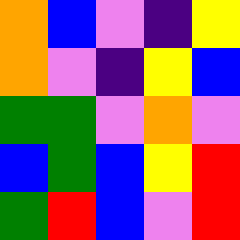[["orange", "blue", "violet", "indigo", "yellow"], ["orange", "violet", "indigo", "yellow", "blue"], ["green", "green", "violet", "orange", "violet"], ["blue", "green", "blue", "yellow", "red"], ["green", "red", "blue", "violet", "red"]]